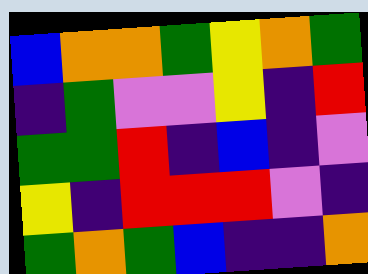[["blue", "orange", "orange", "green", "yellow", "orange", "green"], ["indigo", "green", "violet", "violet", "yellow", "indigo", "red"], ["green", "green", "red", "indigo", "blue", "indigo", "violet"], ["yellow", "indigo", "red", "red", "red", "violet", "indigo"], ["green", "orange", "green", "blue", "indigo", "indigo", "orange"]]